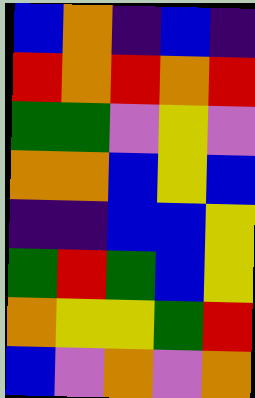[["blue", "orange", "indigo", "blue", "indigo"], ["red", "orange", "red", "orange", "red"], ["green", "green", "violet", "yellow", "violet"], ["orange", "orange", "blue", "yellow", "blue"], ["indigo", "indigo", "blue", "blue", "yellow"], ["green", "red", "green", "blue", "yellow"], ["orange", "yellow", "yellow", "green", "red"], ["blue", "violet", "orange", "violet", "orange"]]